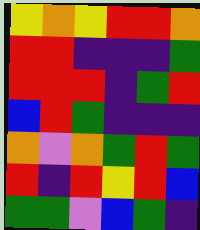[["yellow", "orange", "yellow", "red", "red", "orange"], ["red", "red", "indigo", "indigo", "indigo", "green"], ["red", "red", "red", "indigo", "green", "red"], ["blue", "red", "green", "indigo", "indigo", "indigo"], ["orange", "violet", "orange", "green", "red", "green"], ["red", "indigo", "red", "yellow", "red", "blue"], ["green", "green", "violet", "blue", "green", "indigo"]]